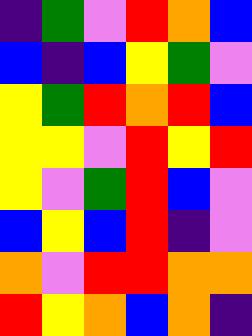[["indigo", "green", "violet", "red", "orange", "blue"], ["blue", "indigo", "blue", "yellow", "green", "violet"], ["yellow", "green", "red", "orange", "red", "blue"], ["yellow", "yellow", "violet", "red", "yellow", "red"], ["yellow", "violet", "green", "red", "blue", "violet"], ["blue", "yellow", "blue", "red", "indigo", "violet"], ["orange", "violet", "red", "red", "orange", "orange"], ["red", "yellow", "orange", "blue", "orange", "indigo"]]